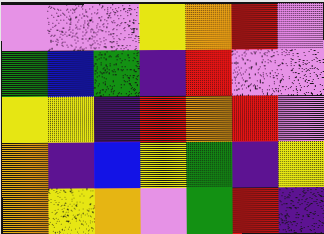[["violet", "violet", "violet", "yellow", "orange", "red", "violet"], ["green", "blue", "green", "indigo", "red", "violet", "violet"], ["yellow", "yellow", "indigo", "red", "orange", "red", "violet"], ["orange", "indigo", "blue", "yellow", "green", "indigo", "yellow"], ["orange", "yellow", "orange", "violet", "green", "red", "indigo"]]